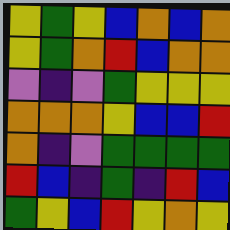[["yellow", "green", "yellow", "blue", "orange", "blue", "orange"], ["yellow", "green", "orange", "red", "blue", "orange", "orange"], ["violet", "indigo", "violet", "green", "yellow", "yellow", "yellow"], ["orange", "orange", "orange", "yellow", "blue", "blue", "red"], ["orange", "indigo", "violet", "green", "green", "green", "green"], ["red", "blue", "indigo", "green", "indigo", "red", "blue"], ["green", "yellow", "blue", "red", "yellow", "orange", "yellow"]]